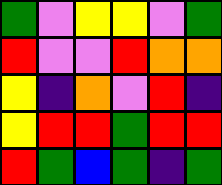[["green", "violet", "yellow", "yellow", "violet", "green"], ["red", "violet", "violet", "red", "orange", "orange"], ["yellow", "indigo", "orange", "violet", "red", "indigo"], ["yellow", "red", "red", "green", "red", "red"], ["red", "green", "blue", "green", "indigo", "green"]]